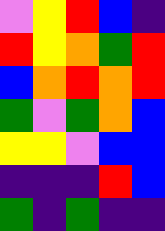[["violet", "yellow", "red", "blue", "indigo"], ["red", "yellow", "orange", "green", "red"], ["blue", "orange", "red", "orange", "red"], ["green", "violet", "green", "orange", "blue"], ["yellow", "yellow", "violet", "blue", "blue"], ["indigo", "indigo", "indigo", "red", "blue"], ["green", "indigo", "green", "indigo", "indigo"]]